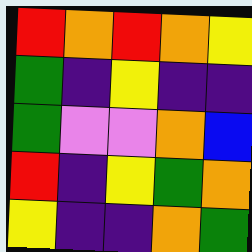[["red", "orange", "red", "orange", "yellow"], ["green", "indigo", "yellow", "indigo", "indigo"], ["green", "violet", "violet", "orange", "blue"], ["red", "indigo", "yellow", "green", "orange"], ["yellow", "indigo", "indigo", "orange", "green"]]